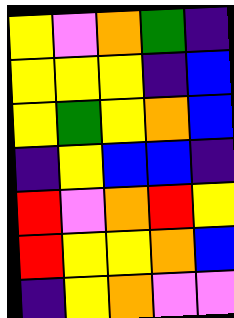[["yellow", "violet", "orange", "green", "indigo"], ["yellow", "yellow", "yellow", "indigo", "blue"], ["yellow", "green", "yellow", "orange", "blue"], ["indigo", "yellow", "blue", "blue", "indigo"], ["red", "violet", "orange", "red", "yellow"], ["red", "yellow", "yellow", "orange", "blue"], ["indigo", "yellow", "orange", "violet", "violet"]]